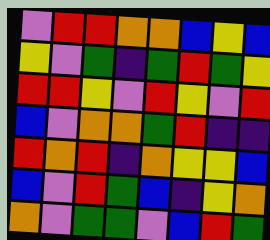[["violet", "red", "red", "orange", "orange", "blue", "yellow", "blue"], ["yellow", "violet", "green", "indigo", "green", "red", "green", "yellow"], ["red", "red", "yellow", "violet", "red", "yellow", "violet", "red"], ["blue", "violet", "orange", "orange", "green", "red", "indigo", "indigo"], ["red", "orange", "red", "indigo", "orange", "yellow", "yellow", "blue"], ["blue", "violet", "red", "green", "blue", "indigo", "yellow", "orange"], ["orange", "violet", "green", "green", "violet", "blue", "red", "green"]]